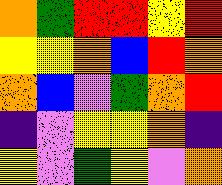[["orange", "green", "red", "red", "yellow", "red"], ["yellow", "yellow", "orange", "blue", "red", "orange"], ["orange", "blue", "violet", "green", "orange", "red"], ["indigo", "violet", "yellow", "yellow", "orange", "indigo"], ["yellow", "violet", "green", "yellow", "violet", "orange"]]